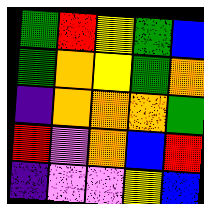[["green", "red", "yellow", "green", "blue"], ["green", "orange", "yellow", "green", "orange"], ["indigo", "orange", "orange", "orange", "green"], ["red", "violet", "orange", "blue", "red"], ["indigo", "violet", "violet", "yellow", "blue"]]